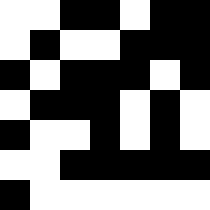[["white", "white", "black", "black", "white", "black", "black"], ["white", "black", "white", "white", "black", "black", "black"], ["black", "white", "black", "black", "black", "white", "black"], ["white", "black", "black", "black", "white", "black", "white"], ["black", "white", "white", "black", "white", "black", "white"], ["white", "white", "black", "black", "black", "black", "black"], ["black", "white", "white", "white", "white", "white", "white"]]